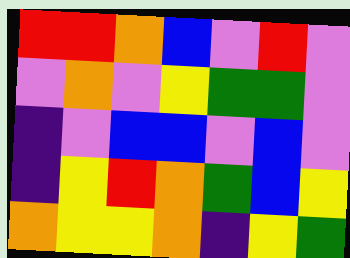[["red", "red", "orange", "blue", "violet", "red", "violet"], ["violet", "orange", "violet", "yellow", "green", "green", "violet"], ["indigo", "violet", "blue", "blue", "violet", "blue", "violet"], ["indigo", "yellow", "red", "orange", "green", "blue", "yellow"], ["orange", "yellow", "yellow", "orange", "indigo", "yellow", "green"]]